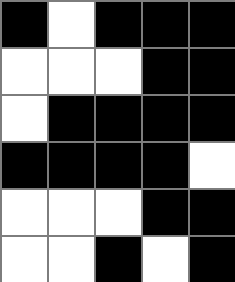[["black", "white", "black", "black", "black"], ["white", "white", "white", "black", "black"], ["white", "black", "black", "black", "black"], ["black", "black", "black", "black", "white"], ["white", "white", "white", "black", "black"], ["white", "white", "black", "white", "black"]]